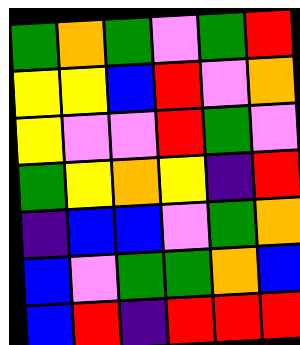[["green", "orange", "green", "violet", "green", "red"], ["yellow", "yellow", "blue", "red", "violet", "orange"], ["yellow", "violet", "violet", "red", "green", "violet"], ["green", "yellow", "orange", "yellow", "indigo", "red"], ["indigo", "blue", "blue", "violet", "green", "orange"], ["blue", "violet", "green", "green", "orange", "blue"], ["blue", "red", "indigo", "red", "red", "red"]]